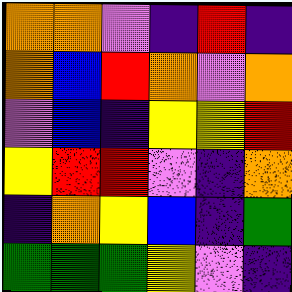[["orange", "orange", "violet", "indigo", "red", "indigo"], ["orange", "blue", "red", "orange", "violet", "orange"], ["violet", "blue", "indigo", "yellow", "yellow", "red"], ["yellow", "red", "red", "violet", "indigo", "orange"], ["indigo", "orange", "yellow", "blue", "indigo", "green"], ["green", "green", "green", "yellow", "violet", "indigo"]]